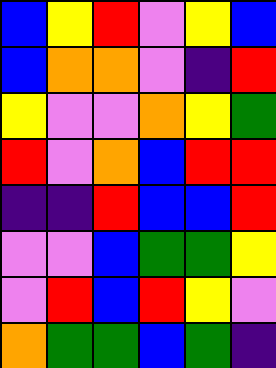[["blue", "yellow", "red", "violet", "yellow", "blue"], ["blue", "orange", "orange", "violet", "indigo", "red"], ["yellow", "violet", "violet", "orange", "yellow", "green"], ["red", "violet", "orange", "blue", "red", "red"], ["indigo", "indigo", "red", "blue", "blue", "red"], ["violet", "violet", "blue", "green", "green", "yellow"], ["violet", "red", "blue", "red", "yellow", "violet"], ["orange", "green", "green", "blue", "green", "indigo"]]